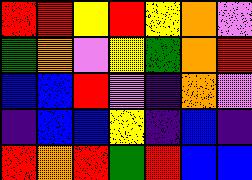[["red", "red", "yellow", "red", "yellow", "orange", "violet"], ["green", "orange", "violet", "yellow", "green", "orange", "red"], ["blue", "blue", "red", "violet", "indigo", "orange", "violet"], ["indigo", "blue", "blue", "yellow", "indigo", "blue", "indigo"], ["red", "orange", "red", "green", "red", "blue", "blue"]]